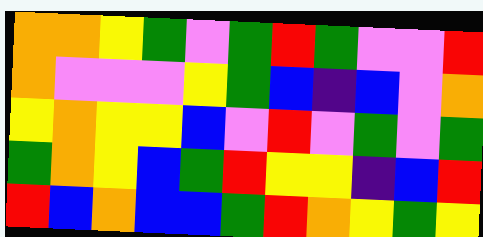[["orange", "orange", "yellow", "green", "violet", "green", "red", "green", "violet", "violet", "red"], ["orange", "violet", "violet", "violet", "yellow", "green", "blue", "indigo", "blue", "violet", "orange"], ["yellow", "orange", "yellow", "yellow", "blue", "violet", "red", "violet", "green", "violet", "green"], ["green", "orange", "yellow", "blue", "green", "red", "yellow", "yellow", "indigo", "blue", "red"], ["red", "blue", "orange", "blue", "blue", "green", "red", "orange", "yellow", "green", "yellow"]]